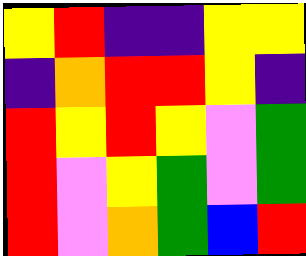[["yellow", "red", "indigo", "indigo", "yellow", "yellow"], ["indigo", "orange", "red", "red", "yellow", "indigo"], ["red", "yellow", "red", "yellow", "violet", "green"], ["red", "violet", "yellow", "green", "violet", "green"], ["red", "violet", "orange", "green", "blue", "red"]]